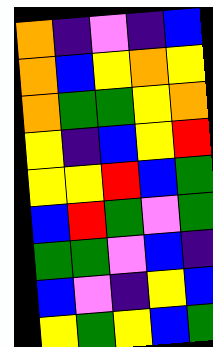[["orange", "indigo", "violet", "indigo", "blue"], ["orange", "blue", "yellow", "orange", "yellow"], ["orange", "green", "green", "yellow", "orange"], ["yellow", "indigo", "blue", "yellow", "red"], ["yellow", "yellow", "red", "blue", "green"], ["blue", "red", "green", "violet", "green"], ["green", "green", "violet", "blue", "indigo"], ["blue", "violet", "indigo", "yellow", "blue"], ["yellow", "green", "yellow", "blue", "green"]]